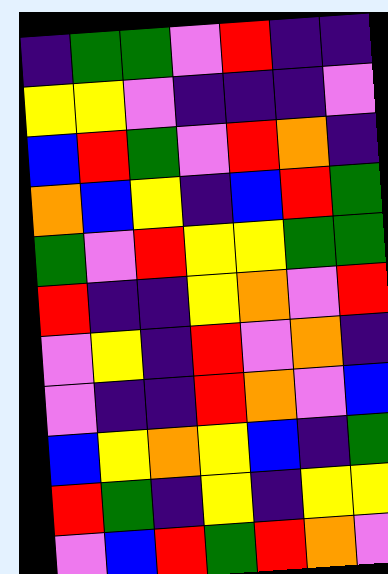[["indigo", "green", "green", "violet", "red", "indigo", "indigo"], ["yellow", "yellow", "violet", "indigo", "indigo", "indigo", "violet"], ["blue", "red", "green", "violet", "red", "orange", "indigo"], ["orange", "blue", "yellow", "indigo", "blue", "red", "green"], ["green", "violet", "red", "yellow", "yellow", "green", "green"], ["red", "indigo", "indigo", "yellow", "orange", "violet", "red"], ["violet", "yellow", "indigo", "red", "violet", "orange", "indigo"], ["violet", "indigo", "indigo", "red", "orange", "violet", "blue"], ["blue", "yellow", "orange", "yellow", "blue", "indigo", "green"], ["red", "green", "indigo", "yellow", "indigo", "yellow", "yellow"], ["violet", "blue", "red", "green", "red", "orange", "violet"]]